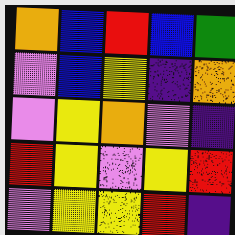[["orange", "blue", "red", "blue", "green"], ["violet", "blue", "yellow", "indigo", "orange"], ["violet", "yellow", "orange", "violet", "indigo"], ["red", "yellow", "violet", "yellow", "red"], ["violet", "yellow", "yellow", "red", "indigo"]]